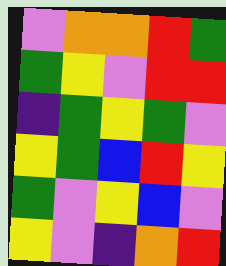[["violet", "orange", "orange", "red", "green"], ["green", "yellow", "violet", "red", "red"], ["indigo", "green", "yellow", "green", "violet"], ["yellow", "green", "blue", "red", "yellow"], ["green", "violet", "yellow", "blue", "violet"], ["yellow", "violet", "indigo", "orange", "red"]]